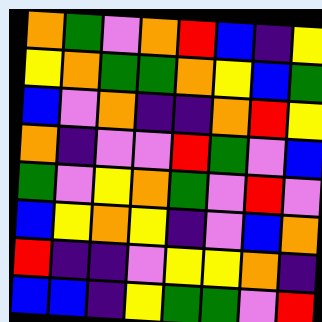[["orange", "green", "violet", "orange", "red", "blue", "indigo", "yellow"], ["yellow", "orange", "green", "green", "orange", "yellow", "blue", "green"], ["blue", "violet", "orange", "indigo", "indigo", "orange", "red", "yellow"], ["orange", "indigo", "violet", "violet", "red", "green", "violet", "blue"], ["green", "violet", "yellow", "orange", "green", "violet", "red", "violet"], ["blue", "yellow", "orange", "yellow", "indigo", "violet", "blue", "orange"], ["red", "indigo", "indigo", "violet", "yellow", "yellow", "orange", "indigo"], ["blue", "blue", "indigo", "yellow", "green", "green", "violet", "red"]]